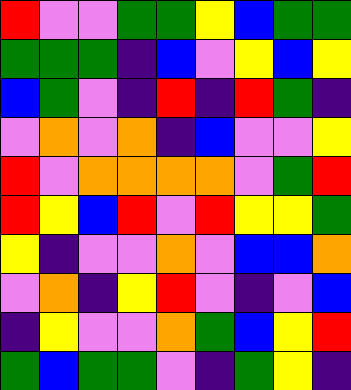[["red", "violet", "violet", "green", "green", "yellow", "blue", "green", "green"], ["green", "green", "green", "indigo", "blue", "violet", "yellow", "blue", "yellow"], ["blue", "green", "violet", "indigo", "red", "indigo", "red", "green", "indigo"], ["violet", "orange", "violet", "orange", "indigo", "blue", "violet", "violet", "yellow"], ["red", "violet", "orange", "orange", "orange", "orange", "violet", "green", "red"], ["red", "yellow", "blue", "red", "violet", "red", "yellow", "yellow", "green"], ["yellow", "indigo", "violet", "violet", "orange", "violet", "blue", "blue", "orange"], ["violet", "orange", "indigo", "yellow", "red", "violet", "indigo", "violet", "blue"], ["indigo", "yellow", "violet", "violet", "orange", "green", "blue", "yellow", "red"], ["green", "blue", "green", "green", "violet", "indigo", "green", "yellow", "indigo"]]